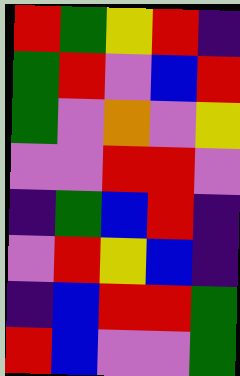[["red", "green", "yellow", "red", "indigo"], ["green", "red", "violet", "blue", "red"], ["green", "violet", "orange", "violet", "yellow"], ["violet", "violet", "red", "red", "violet"], ["indigo", "green", "blue", "red", "indigo"], ["violet", "red", "yellow", "blue", "indigo"], ["indigo", "blue", "red", "red", "green"], ["red", "blue", "violet", "violet", "green"]]